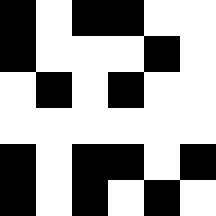[["black", "white", "black", "black", "white", "white"], ["black", "white", "white", "white", "black", "white"], ["white", "black", "white", "black", "white", "white"], ["white", "white", "white", "white", "white", "white"], ["black", "white", "black", "black", "white", "black"], ["black", "white", "black", "white", "black", "white"]]